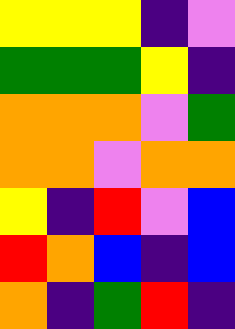[["yellow", "yellow", "yellow", "indigo", "violet"], ["green", "green", "green", "yellow", "indigo"], ["orange", "orange", "orange", "violet", "green"], ["orange", "orange", "violet", "orange", "orange"], ["yellow", "indigo", "red", "violet", "blue"], ["red", "orange", "blue", "indigo", "blue"], ["orange", "indigo", "green", "red", "indigo"]]